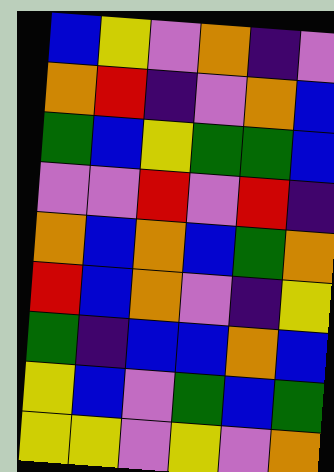[["blue", "yellow", "violet", "orange", "indigo", "violet"], ["orange", "red", "indigo", "violet", "orange", "blue"], ["green", "blue", "yellow", "green", "green", "blue"], ["violet", "violet", "red", "violet", "red", "indigo"], ["orange", "blue", "orange", "blue", "green", "orange"], ["red", "blue", "orange", "violet", "indigo", "yellow"], ["green", "indigo", "blue", "blue", "orange", "blue"], ["yellow", "blue", "violet", "green", "blue", "green"], ["yellow", "yellow", "violet", "yellow", "violet", "orange"]]